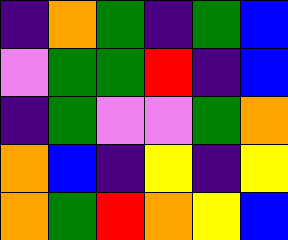[["indigo", "orange", "green", "indigo", "green", "blue"], ["violet", "green", "green", "red", "indigo", "blue"], ["indigo", "green", "violet", "violet", "green", "orange"], ["orange", "blue", "indigo", "yellow", "indigo", "yellow"], ["orange", "green", "red", "orange", "yellow", "blue"]]